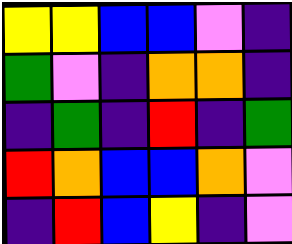[["yellow", "yellow", "blue", "blue", "violet", "indigo"], ["green", "violet", "indigo", "orange", "orange", "indigo"], ["indigo", "green", "indigo", "red", "indigo", "green"], ["red", "orange", "blue", "blue", "orange", "violet"], ["indigo", "red", "blue", "yellow", "indigo", "violet"]]